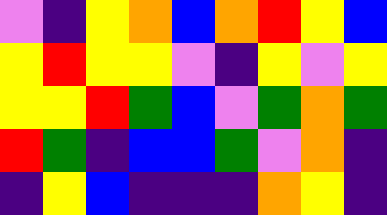[["violet", "indigo", "yellow", "orange", "blue", "orange", "red", "yellow", "blue"], ["yellow", "red", "yellow", "yellow", "violet", "indigo", "yellow", "violet", "yellow"], ["yellow", "yellow", "red", "green", "blue", "violet", "green", "orange", "green"], ["red", "green", "indigo", "blue", "blue", "green", "violet", "orange", "indigo"], ["indigo", "yellow", "blue", "indigo", "indigo", "indigo", "orange", "yellow", "indigo"]]